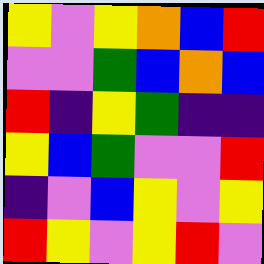[["yellow", "violet", "yellow", "orange", "blue", "red"], ["violet", "violet", "green", "blue", "orange", "blue"], ["red", "indigo", "yellow", "green", "indigo", "indigo"], ["yellow", "blue", "green", "violet", "violet", "red"], ["indigo", "violet", "blue", "yellow", "violet", "yellow"], ["red", "yellow", "violet", "yellow", "red", "violet"]]